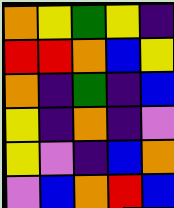[["orange", "yellow", "green", "yellow", "indigo"], ["red", "red", "orange", "blue", "yellow"], ["orange", "indigo", "green", "indigo", "blue"], ["yellow", "indigo", "orange", "indigo", "violet"], ["yellow", "violet", "indigo", "blue", "orange"], ["violet", "blue", "orange", "red", "blue"]]